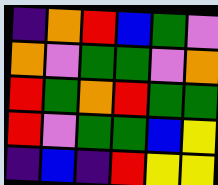[["indigo", "orange", "red", "blue", "green", "violet"], ["orange", "violet", "green", "green", "violet", "orange"], ["red", "green", "orange", "red", "green", "green"], ["red", "violet", "green", "green", "blue", "yellow"], ["indigo", "blue", "indigo", "red", "yellow", "yellow"]]